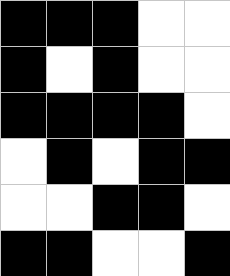[["black", "black", "black", "white", "white"], ["black", "white", "black", "white", "white"], ["black", "black", "black", "black", "white"], ["white", "black", "white", "black", "black"], ["white", "white", "black", "black", "white"], ["black", "black", "white", "white", "black"]]